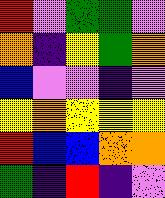[["red", "violet", "green", "green", "violet"], ["orange", "indigo", "yellow", "green", "orange"], ["blue", "violet", "violet", "indigo", "violet"], ["yellow", "orange", "yellow", "yellow", "yellow"], ["red", "blue", "blue", "orange", "orange"], ["green", "indigo", "red", "indigo", "violet"]]